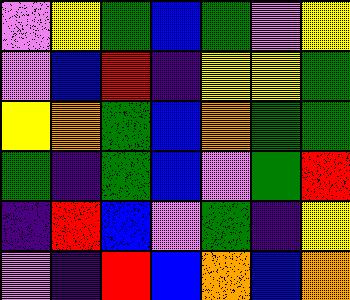[["violet", "yellow", "green", "blue", "green", "violet", "yellow"], ["violet", "blue", "red", "indigo", "yellow", "yellow", "green"], ["yellow", "orange", "green", "blue", "orange", "green", "green"], ["green", "indigo", "green", "blue", "violet", "green", "red"], ["indigo", "red", "blue", "violet", "green", "indigo", "yellow"], ["violet", "indigo", "red", "blue", "orange", "blue", "orange"]]